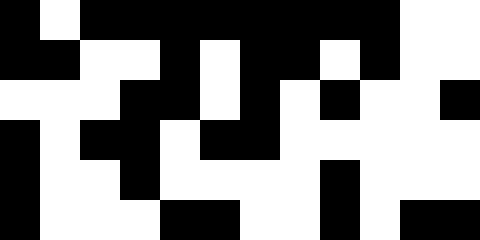[["black", "white", "black", "black", "black", "black", "black", "black", "black", "black", "white", "white"], ["black", "black", "white", "white", "black", "white", "black", "black", "white", "black", "white", "white"], ["white", "white", "white", "black", "black", "white", "black", "white", "black", "white", "white", "black"], ["black", "white", "black", "black", "white", "black", "black", "white", "white", "white", "white", "white"], ["black", "white", "white", "black", "white", "white", "white", "white", "black", "white", "white", "white"], ["black", "white", "white", "white", "black", "black", "white", "white", "black", "white", "black", "black"]]